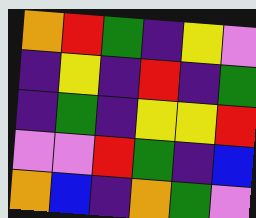[["orange", "red", "green", "indigo", "yellow", "violet"], ["indigo", "yellow", "indigo", "red", "indigo", "green"], ["indigo", "green", "indigo", "yellow", "yellow", "red"], ["violet", "violet", "red", "green", "indigo", "blue"], ["orange", "blue", "indigo", "orange", "green", "violet"]]